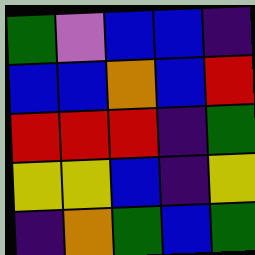[["green", "violet", "blue", "blue", "indigo"], ["blue", "blue", "orange", "blue", "red"], ["red", "red", "red", "indigo", "green"], ["yellow", "yellow", "blue", "indigo", "yellow"], ["indigo", "orange", "green", "blue", "green"]]